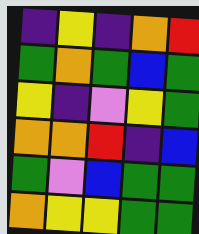[["indigo", "yellow", "indigo", "orange", "red"], ["green", "orange", "green", "blue", "green"], ["yellow", "indigo", "violet", "yellow", "green"], ["orange", "orange", "red", "indigo", "blue"], ["green", "violet", "blue", "green", "green"], ["orange", "yellow", "yellow", "green", "green"]]